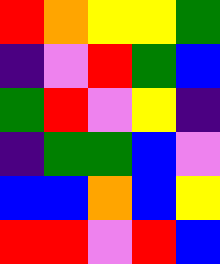[["red", "orange", "yellow", "yellow", "green"], ["indigo", "violet", "red", "green", "blue"], ["green", "red", "violet", "yellow", "indigo"], ["indigo", "green", "green", "blue", "violet"], ["blue", "blue", "orange", "blue", "yellow"], ["red", "red", "violet", "red", "blue"]]